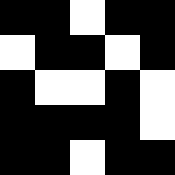[["black", "black", "white", "black", "black"], ["white", "black", "black", "white", "black"], ["black", "white", "white", "black", "white"], ["black", "black", "black", "black", "white"], ["black", "black", "white", "black", "black"]]